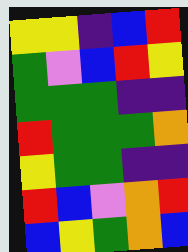[["yellow", "yellow", "indigo", "blue", "red"], ["green", "violet", "blue", "red", "yellow"], ["green", "green", "green", "indigo", "indigo"], ["red", "green", "green", "green", "orange"], ["yellow", "green", "green", "indigo", "indigo"], ["red", "blue", "violet", "orange", "red"], ["blue", "yellow", "green", "orange", "blue"]]